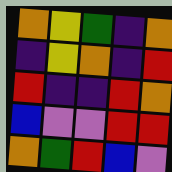[["orange", "yellow", "green", "indigo", "orange"], ["indigo", "yellow", "orange", "indigo", "red"], ["red", "indigo", "indigo", "red", "orange"], ["blue", "violet", "violet", "red", "red"], ["orange", "green", "red", "blue", "violet"]]